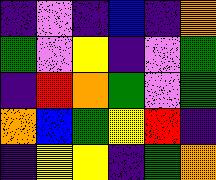[["indigo", "violet", "indigo", "blue", "indigo", "orange"], ["green", "violet", "yellow", "indigo", "violet", "green"], ["indigo", "red", "orange", "green", "violet", "green"], ["orange", "blue", "green", "yellow", "red", "indigo"], ["indigo", "yellow", "yellow", "indigo", "green", "orange"]]